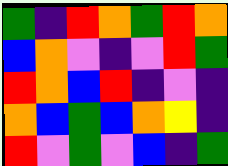[["green", "indigo", "red", "orange", "green", "red", "orange"], ["blue", "orange", "violet", "indigo", "violet", "red", "green"], ["red", "orange", "blue", "red", "indigo", "violet", "indigo"], ["orange", "blue", "green", "blue", "orange", "yellow", "indigo"], ["red", "violet", "green", "violet", "blue", "indigo", "green"]]